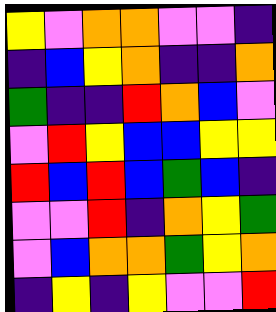[["yellow", "violet", "orange", "orange", "violet", "violet", "indigo"], ["indigo", "blue", "yellow", "orange", "indigo", "indigo", "orange"], ["green", "indigo", "indigo", "red", "orange", "blue", "violet"], ["violet", "red", "yellow", "blue", "blue", "yellow", "yellow"], ["red", "blue", "red", "blue", "green", "blue", "indigo"], ["violet", "violet", "red", "indigo", "orange", "yellow", "green"], ["violet", "blue", "orange", "orange", "green", "yellow", "orange"], ["indigo", "yellow", "indigo", "yellow", "violet", "violet", "red"]]